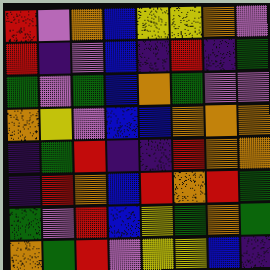[["red", "violet", "orange", "blue", "yellow", "yellow", "orange", "violet"], ["red", "indigo", "violet", "blue", "indigo", "red", "indigo", "green"], ["green", "violet", "green", "blue", "orange", "green", "violet", "violet"], ["orange", "yellow", "violet", "blue", "blue", "orange", "orange", "orange"], ["indigo", "green", "red", "indigo", "indigo", "red", "orange", "orange"], ["indigo", "red", "orange", "blue", "red", "orange", "red", "green"], ["green", "violet", "red", "blue", "yellow", "green", "orange", "green"], ["orange", "green", "red", "violet", "yellow", "yellow", "blue", "indigo"]]